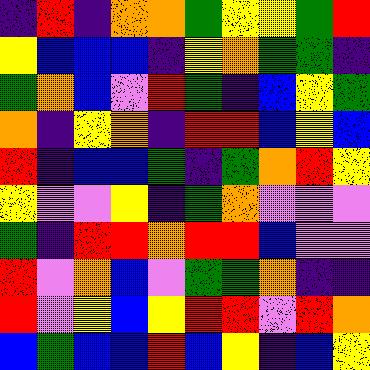[["indigo", "red", "indigo", "orange", "orange", "green", "yellow", "yellow", "green", "red"], ["yellow", "blue", "blue", "blue", "indigo", "yellow", "orange", "green", "green", "indigo"], ["green", "orange", "blue", "violet", "red", "green", "indigo", "blue", "yellow", "green"], ["orange", "indigo", "yellow", "orange", "indigo", "red", "red", "blue", "yellow", "blue"], ["red", "indigo", "blue", "blue", "green", "indigo", "green", "orange", "red", "yellow"], ["yellow", "violet", "violet", "yellow", "indigo", "green", "orange", "violet", "violet", "violet"], ["green", "indigo", "red", "red", "orange", "red", "red", "blue", "violet", "violet"], ["red", "violet", "orange", "blue", "violet", "green", "green", "orange", "indigo", "indigo"], ["red", "violet", "yellow", "blue", "yellow", "red", "red", "violet", "red", "orange"], ["blue", "green", "blue", "blue", "red", "blue", "yellow", "indigo", "blue", "yellow"]]